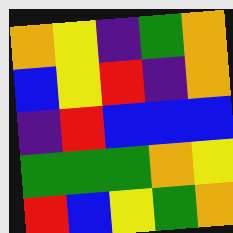[["orange", "yellow", "indigo", "green", "orange"], ["blue", "yellow", "red", "indigo", "orange"], ["indigo", "red", "blue", "blue", "blue"], ["green", "green", "green", "orange", "yellow"], ["red", "blue", "yellow", "green", "orange"]]